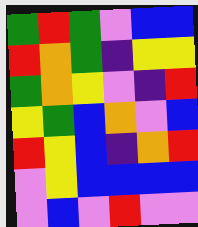[["green", "red", "green", "violet", "blue", "blue"], ["red", "orange", "green", "indigo", "yellow", "yellow"], ["green", "orange", "yellow", "violet", "indigo", "red"], ["yellow", "green", "blue", "orange", "violet", "blue"], ["red", "yellow", "blue", "indigo", "orange", "red"], ["violet", "yellow", "blue", "blue", "blue", "blue"], ["violet", "blue", "violet", "red", "violet", "violet"]]